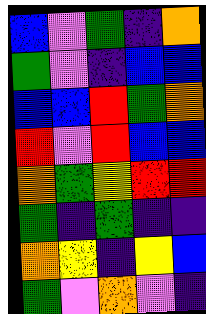[["blue", "violet", "green", "indigo", "orange"], ["green", "violet", "indigo", "blue", "blue"], ["blue", "blue", "red", "green", "orange"], ["red", "violet", "red", "blue", "blue"], ["orange", "green", "yellow", "red", "red"], ["green", "indigo", "green", "indigo", "indigo"], ["orange", "yellow", "indigo", "yellow", "blue"], ["green", "violet", "orange", "violet", "indigo"]]